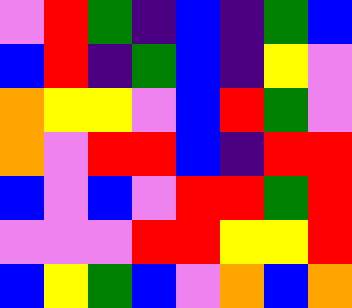[["violet", "red", "green", "indigo", "blue", "indigo", "green", "blue"], ["blue", "red", "indigo", "green", "blue", "indigo", "yellow", "violet"], ["orange", "yellow", "yellow", "violet", "blue", "red", "green", "violet"], ["orange", "violet", "red", "red", "blue", "indigo", "red", "red"], ["blue", "violet", "blue", "violet", "red", "red", "green", "red"], ["violet", "violet", "violet", "red", "red", "yellow", "yellow", "red"], ["blue", "yellow", "green", "blue", "violet", "orange", "blue", "orange"]]